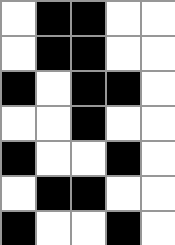[["white", "black", "black", "white", "white"], ["white", "black", "black", "white", "white"], ["black", "white", "black", "black", "white"], ["white", "white", "black", "white", "white"], ["black", "white", "white", "black", "white"], ["white", "black", "black", "white", "white"], ["black", "white", "white", "black", "white"]]